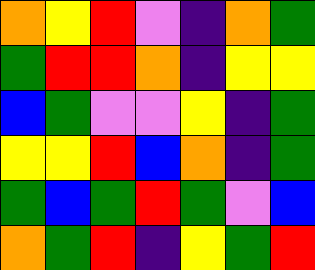[["orange", "yellow", "red", "violet", "indigo", "orange", "green"], ["green", "red", "red", "orange", "indigo", "yellow", "yellow"], ["blue", "green", "violet", "violet", "yellow", "indigo", "green"], ["yellow", "yellow", "red", "blue", "orange", "indigo", "green"], ["green", "blue", "green", "red", "green", "violet", "blue"], ["orange", "green", "red", "indigo", "yellow", "green", "red"]]